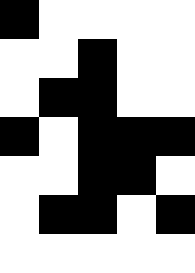[["black", "white", "white", "white", "white"], ["white", "white", "black", "white", "white"], ["white", "black", "black", "white", "white"], ["black", "white", "black", "black", "black"], ["white", "white", "black", "black", "white"], ["white", "black", "black", "white", "black"], ["white", "white", "white", "white", "white"]]